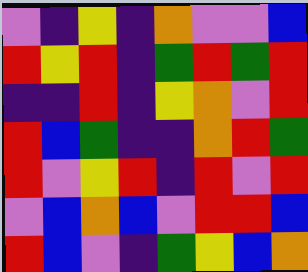[["violet", "indigo", "yellow", "indigo", "orange", "violet", "violet", "blue"], ["red", "yellow", "red", "indigo", "green", "red", "green", "red"], ["indigo", "indigo", "red", "indigo", "yellow", "orange", "violet", "red"], ["red", "blue", "green", "indigo", "indigo", "orange", "red", "green"], ["red", "violet", "yellow", "red", "indigo", "red", "violet", "red"], ["violet", "blue", "orange", "blue", "violet", "red", "red", "blue"], ["red", "blue", "violet", "indigo", "green", "yellow", "blue", "orange"]]